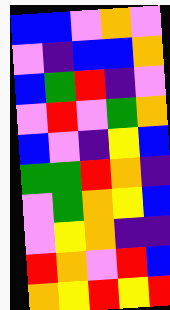[["blue", "blue", "violet", "orange", "violet"], ["violet", "indigo", "blue", "blue", "orange"], ["blue", "green", "red", "indigo", "violet"], ["violet", "red", "violet", "green", "orange"], ["blue", "violet", "indigo", "yellow", "blue"], ["green", "green", "red", "orange", "indigo"], ["violet", "green", "orange", "yellow", "blue"], ["violet", "yellow", "orange", "indigo", "indigo"], ["red", "orange", "violet", "red", "blue"], ["orange", "yellow", "red", "yellow", "red"]]